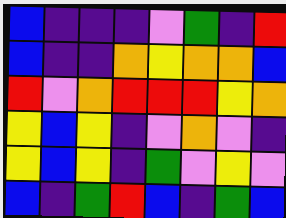[["blue", "indigo", "indigo", "indigo", "violet", "green", "indigo", "red"], ["blue", "indigo", "indigo", "orange", "yellow", "orange", "orange", "blue"], ["red", "violet", "orange", "red", "red", "red", "yellow", "orange"], ["yellow", "blue", "yellow", "indigo", "violet", "orange", "violet", "indigo"], ["yellow", "blue", "yellow", "indigo", "green", "violet", "yellow", "violet"], ["blue", "indigo", "green", "red", "blue", "indigo", "green", "blue"]]